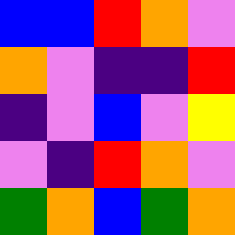[["blue", "blue", "red", "orange", "violet"], ["orange", "violet", "indigo", "indigo", "red"], ["indigo", "violet", "blue", "violet", "yellow"], ["violet", "indigo", "red", "orange", "violet"], ["green", "orange", "blue", "green", "orange"]]